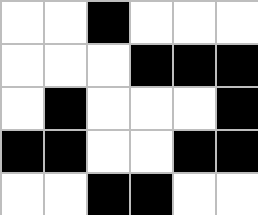[["white", "white", "black", "white", "white", "white"], ["white", "white", "white", "black", "black", "black"], ["white", "black", "white", "white", "white", "black"], ["black", "black", "white", "white", "black", "black"], ["white", "white", "black", "black", "white", "white"]]